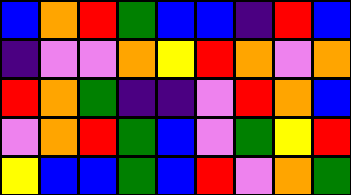[["blue", "orange", "red", "green", "blue", "blue", "indigo", "red", "blue"], ["indigo", "violet", "violet", "orange", "yellow", "red", "orange", "violet", "orange"], ["red", "orange", "green", "indigo", "indigo", "violet", "red", "orange", "blue"], ["violet", "orange", "red", "green", "blue", "violet", "green", "yellow", "red"], ["yellow", "blue", "blue", "green", "blue", "red", "violet", "orange", "green"]]